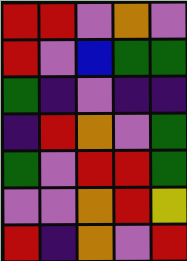[["red", "red", "violet", "orange", "violet"], ["red", "violet", "blue", "green", "green"], ["green", "indigo", "violet", "indigo", "indigo"], ["indigo", "red", "orange", "violet", "green"], ["green", "violet", "red", "red", "green"], ["violet", "violet", "orange", "red", "yellow"], ["red", "indigo", "orange", "violet", "red"]]